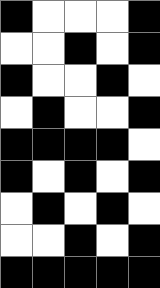[["black", "white", "white", "white", "black"], ["white", "white", "black", "white", "black"], ["black", "white", "white", "black", "white"], ["white", "black", "white", "white", "black"], ["black", "black", "black", "black", "white"], ["black", "white", "black", "white", "black"], ["white", "black", "white", "black", "white"], ["white", "white", "black", "white", "black"], ["black", "black", "black", "black", "black"]]